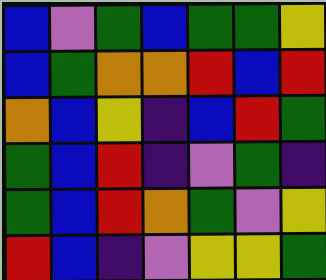[["blue", "violet", "green", "blue", "green", "green", "yellow"], ["blue", "green", "orange", "orange", "red", "blue", "red"], ["orange", "blue", "yellow", "indigo", "blue", "red", "green"], ["green", "blue", "red", "indigo", "violet", "green", "indigo"], ["green", "blue", "red", "orange", "green", "violet", "yellow"], ["red", "blue", "indigo", "violet", "yellow", "yellow", "green"]]